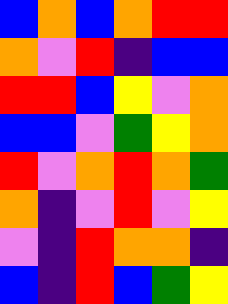[["blue", "orange", "blue", "orange", "red", "red"], ["orange", "violet", "red", "indigo", "blue", "blue"], ["red", "red", "blue", "yellow", "violet", "orange"], ["blue", "blue", "violet", "green", "yellow", "orange"], ["red", "violet", "orange", "red", "orange", "green"], ["orange", "indigo", "violet", "red", "violet", "yellow"], ["violet", "indigo", "red", "orange", "orange", "indigo"], ["blue", "indigo", "red", "blue", "green", "yellow"]]